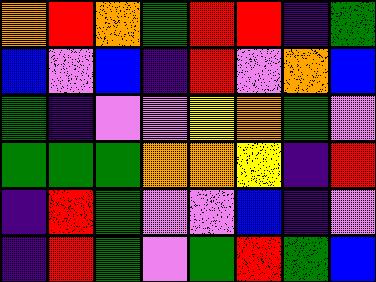[["orange", "red", "orange", "green", "red", "red", "indigo", "green"], ["blue", "violet", "blue", "indigo", "red", "violet", "orange", "blue"], ["green", "indigo", "violet", "violet", "yellow", "orange", "green", "violet"], ["green", "green", "green", "orange", "orange", "yellow", "indigo", "red"], ["indigo", "red", "green", "violet", "violet", "blue", "indigo", "violet"], ["indigo", "red", "green", "violet", "green", "red", "green", "blue"]]